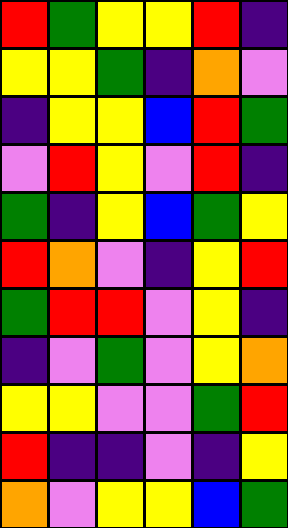[["red", "green", "yellow", "yellow", "red", "indigo"], ["yellow", "yellow", "green", "indigo", "orange", "violet"], ["indigo", "yellow", "yellow", "blue", "red", "green"], ["violet", "red", "yellow", "violet", "red", "indigo"], ["green", "indigo", "yellow", "blue", "green", "yellow"], ["red", "orange", "violet", "indigo", "yellow", "red"], ["green", "red", "red", "violet", "yellow", "indigo"], ["indigo", "violet", "green", "violet", "yellow", "orange"], ["yellow", "yellow", "violet", "violet", "green", "red"], ["red", "indigo", "indigo", "violet", "indigo", "yellow"], ["orange", "violet", "yellow", "yellow", "blue", "green"]]